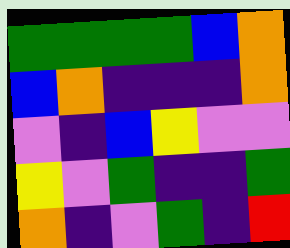[["green", "green", "green", "green", "blue", "orange"], ["blue", "orange", "indigo", "indigo", "indigo", "orange"], ["violet", "indigo", "blue", "yellow", "violet", "violet"], ["yellow", "violet", "green", "indigo", "indigo", "green"], ["orange", "indigo", "violet", "green", "indigo", "red"]]